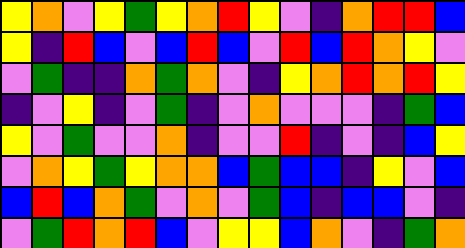[["yellow", "orange", "violet", "yellow", "green", "yellow", "orange", "red", "yellow", "violet", "indigo", "orange", "red", "red", "blue"], ["yellow", "indigo", "red", "blue", "violet", "blue", "red", "blue", "violet", "red", "blue", "red", "orange", "yellow", "violet"], ["violet", "green", "indigo", "indigo", "orange", "green", "orange", "violet", "indigo", "yellow", "orange", "red", "orange", "red", "yellow"], ["indigo", "violet", "yellow", "indigo", "violet", "green", "indigo", "violet", "orange", "violet", "violet", "violet", "indigo", "green", "blue"], ["yellow", "violet", "green", "violet", "violet", "orange", "indigo", "violet", "violet", "red", "indigo", "violet", "indigo", "blue", "yellow"], ["violet", "orange", "yellow", "green", "yellow", "orange", "orange", "blue", "green", "blue", "blue", "indigo", "yellow", "violet", "blue"], ["blue", "red", "blue", "orange", "green", "violet", "orange", "violet", "green", "blue", "indigo", "blue", "blue", "violet", "indigo"], ["violet", "green", "red", "orange", "red", "blue", "violet", "yellow", "yellow", "blue", "orange", "violet", "indigo", "green", "orange"]]